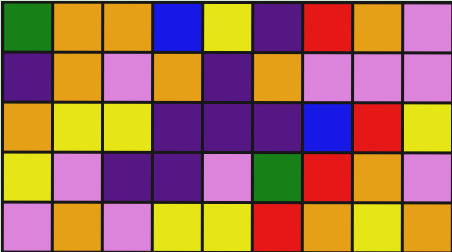[["green", "orange", "orange", "blue", "yellow", "indigo", "red", "orange", "violet"], ["indigo", "orange", "violet", "orange", "indigo", "orange", "violet", "violet", "violet"], ["orange", "yellow", "yellow", "indigo", "indigo", "indigo", "blue", "red", "yellow"], ["yellow", "violet", "indigo", "indigo", "violet", "green", "red", "orange", "violet"], ["violet", "orange", "violet", "yellow", "yellow", "red", "orange", "yellow", "orange"]]